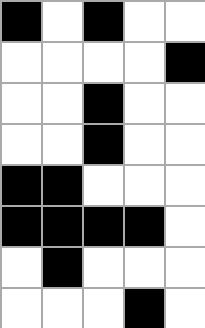[["black", "white", "black", "white", "white"], ["white", "white", "white", "white", "black"], ["white", "white", "black", "white", "white"], ["white", "white", "black", "white", "white"], ["black", "black", "white", "white", "white"], ["black", "black", "black", "black", "white"], ["white", "black", "white", "white", "white"], ["white", "white", "white", "black", "white"]]